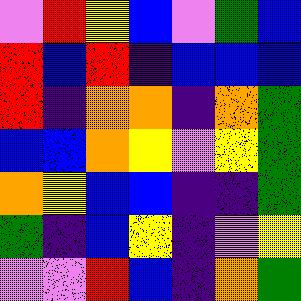[["violet", "red", "yellow", "blue", "violet", "green", "blue"], ["red", "blue", "red", "indigo", "blue", "blue", "blue"], ["red", "indigo", "orange", "orange", "indigo", "orange", "green"], ["blue", "blue", "orange", "yellow", "violet", "yellow", "green"], ["orange", "yellow", "blue", "blue", "indigo", "indigo", "green"], ["green", "indigo", "blue", "yellow", "indigo", "violet", "yellow"], ["violet", "violet", "red", "blue", "indigo", "orange", "green"]]